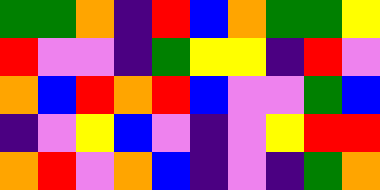[["green", "green", "orange", "indigo", "red", "blue", "orange", "green", "green", "yellow"], ["red", "violet", "violet", "indigo", "green", "yellow", "yellow", "indigo", "red", "violet"], ["orange", "blue", "red", "orange", "red", "blue", "violet", "violet", "green", "blue"], ["indigo", "violet", "yellow", "blue", "violet", "indigo", "violet", "yellow", "red", "red"], ["orange", "red", "violet", "orange", "blue", "indigo", "violet", "indigo", "green", "orange"]]